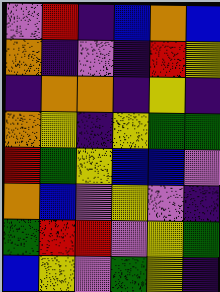[["violet", "red", "indigo", "blue", "orange", "blue"], ["orange", "indigo", "violet", "indigo", "red", "yellow"], ["indigo", "orange", "orange", "indigo", "yellow", "indigo"], ["orange", "yellow", "indigo", "yellow", "green", "green"], ["red", "green", "yellow", "blue", "blue", "violet"], ["orange", "blue", "violet", "yellow", "violet", "indigo"], ["green", "red", "red", "violet", "yellow", "green"], ["blue", "yellow", "violet", "green", "yellow", "indigo"]]